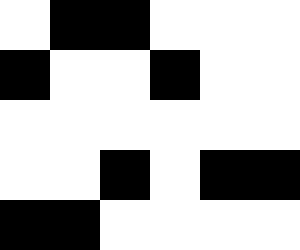[["white", "black", "black", "white", "white", "white"], ["black", "white", "white", "black", "white", "white"], ["white", "white", "white", "white", "white", "white"], ["white", "white", "black", "white", "black", "black"], ["black", "black", "white", "white", "white", "white"]]